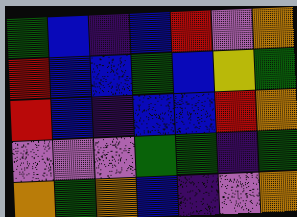[["green", "blue", "indigo", "blue", "red", "violet", "orange"], ["red", "blue", "blue", "green", "blue", "yellow", "green"], ["red", "blue", "indigo", "blue", "blue", "red", "orange"], ["violet", "violet", "violet", "green", "green", "indigo", "green"], ["orange", "green", "orange", "blue", "indigo", "violet", "orange"]]